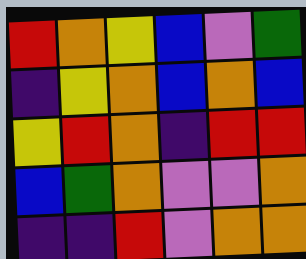[["red", "orange", "yellow", "blue", "violet", "green"], ["indigo", "yellow", "orange", "blue", "orange", "blue"], ["yellow", "red", "orange", "indigo", "red", "red"], ["blue", "green", "orange", "violet", "violet", "orange"], ["indigo", "indigo", "red", "violet", "orange", "orange"]]